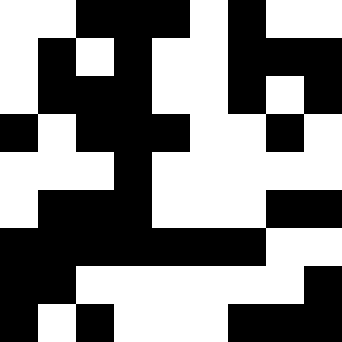[["white", "white", "black", "black", "black", "white", "black", "white", "white"], ["white", "black", "white", "black", "white", "white", "black", "black", "black"], ["white", "black", "black", "black", "white", "white", "black", "white", "black"], ["black", "white", "black", "black", "black", "white", "white", "black", "white"], ["white", "white", "white", "black", "white", "white", "white", "white", "white"], ["white", "black", "black", "black", "white", "white", "white", "black", "black"], ["black", "black", "black", "black", "black", "black", "black", "white", "white"], ["black", "black", "white", "white", "white", "white", "white", "white", "black"], ["black", "white", "black", "white", "white", "white", "black", "black", "black"]]